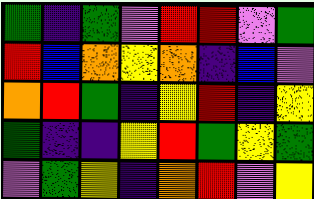[["green", "indigo", "green", "violet", "red", "red", "violet", "green"], ["red", "blue", "orange", "yellow", "orange", "indigo", "blue", "violet"], ["orange", "red", "green", "indigo", "yellow", "red", "indigo", "yellow"], ["green", "indigo", "indigo", "yellow", "red", "green", "yellow", "green"], ["violet", "green", "yellow", "indigo", "orange", "red", "violet", "yellow"]]